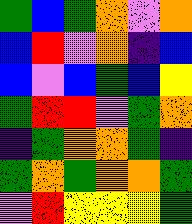[["green", "blue", "green", "orange", "violet", "orange"], ["blue", "red", "violet", "orange", "indigo", "blue"], ["blue", "violet", "blue", "green", "blue", "yellow"], ["green", "red", "red", "violet", "green", "orange"], ["indigo", "green", "orange", "orange", "green", "indigo"], ["green", "orange", "green", "orange", "orange", "green"], ["violet", "red", "yellow", "yellow", "yellow", "green"]]